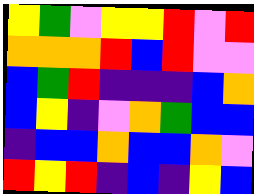[["yellow", "green", "violet", "yellow", "yellow", "red", "violet", "red"], ["orange", "orange", "orange", "red", "blue", "red", "violet", "violet"], ["blue", "green", "red", "indigo", "indigo", "indigo", "blue", "orange"], ["blue", "yellow", "indigo", "violet", "orange", "green", "blue", "blue"], ["indigo", "blue", "blue", "orange", "blue", "blue", "orange", "violet"], ["red", "yellow", "red", "indigo", "blue", "indigo", "yellow", "blue"]]